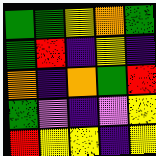[["green", "green", "yellow", "orange", "green"], ["green", "red", "indigo", "yellow", "indigo"], ["orange", "indigo", "orange", "green", "red"], ["green", "violet", "indigo", "violet", "yellow"], ["red", "yellow", "yellow", "indigo", "yellow"]]